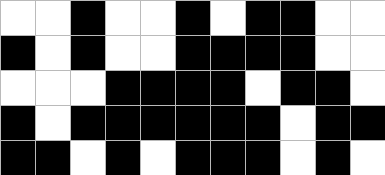[["white", "white", "black", "white", "white", "black", "white", "black", "black", "white", "white"], ["black", "white", "black", "white", "white", "black", "black", "black", "black", "white", "white"], ["white", "white", "white", "black", "black", "black", "black", "white", "black", "black", "white"], ["black", "white", "black", "black", "black", "black", "black", "black", "white", "black", "black"], ["black", "black", "white", "black", "white", "black", "black", "black", "white", "black", "white"]]